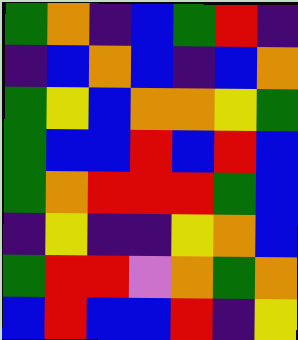[["green", "orange", "indigo", "blue", "green", "red", "indigo"], ["indigo", "blue", "orange", "blue", "indigo", "blue", "orange"], ["green", "yellow", "blue", "orange", "orange", "yellow", "green"], ["green", "blue", "blue", "red", "blue", "red", "blue"], ["green", "orange", "red", "red", "red", "green", "blue"], ["indigo", "yellow", "indigo", "indigo", "yellow", "orange", "blue"], ["green", "red", "red", "violet", "orange", "green", "orange"], ["blue", "red", "blue", "blue", "red", "indigo", "yellow"]]